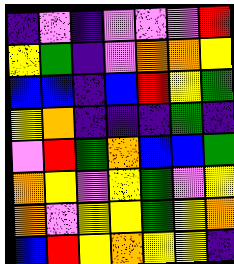[["indigo", "violet", "indigo", "violet", "violet", "violet", "red"], ["yellow", "green", "indigo", "violet", "orange", "orange", "yellow"], ["blue", "blue", "indigo", "blue", "red", "yellow", "green"], ["yellow", "orange", "indigo", "indigo", "indigo", "green", "indigo"], ["violet", "red", "green", "orange", "blue", "blue", "green"], ["orange", "yellow", "violet", "yellow", "green", "violet", "yellow"], ["orange", "violet", "yellow", "yellow", "green", "yellow", "orange"], ["blue", "red", "yellow", "orange", "yellow", "yellow", "indigo"]]